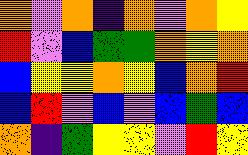[["orange", "violet", "orange", "indigo", "orange", "violet", "orange", "yellow"], ["red", "violet", "blue", "green", "green", "orange", "yellow", "orange"], ["blue", "yellow", "yellow", "orange", "yellow", "blue", "orange", "red"], ["blue", "red", "violet", "blue", "violet", "blue", "green", "blue"], ["orange", "indigo", "green", "yellow", "yellow", "violet", "red", "yellow"]]